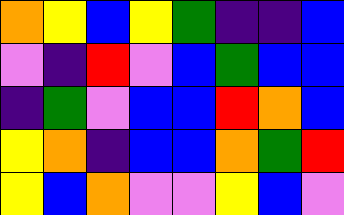[["orange", "yellow", "blue", "yellow", "green", "indigo", "indigo", "blue"], ["violet", "indigo", "red", "violet", "blue", "green", "blue", "blue"], ["indigo", "green", "violet", "blue", "blue", "red", "orange", "blue"], ["yellow", "orange", "indigo", "blue", "blue", "orange", "green", "red"], ["yellow", "blue", "orange", "violet", "violet", "yellow", "blue", "violet"]]